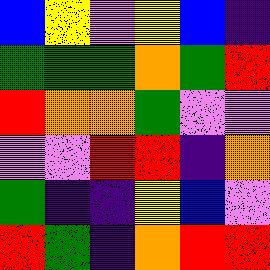[["blue", "yellow", "violet", "yellow", "blue", "indigo"], ["green", "green", "green", "orange", "green", "red"], ["red", "orange", "orange", "green", "violet", "violet"], ["violet", "violet", "red", "red", "indigo", "orange"], ["green", "indigo", "indigo", "yellow", "blue", "violet"], ["red", "green", "indigo", "orange", "red", "red"]]